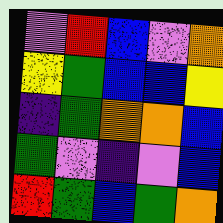[["violet", "red", "blue", "violet", "orange"], ["yellow", "green", "blue", "blue", "yellow"], ["indigo", "green", "orange", "orange", "blue"], ["green", "violet", "indigo", "violet", "blue"], ["red", "green", "blue", "green", "orange"]]